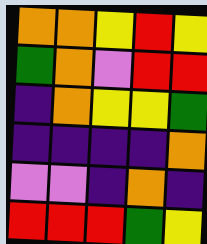[["orange", "orange", "yellow", "red", "yellow"], ["green", "orange", "violet", "red", "red"], ["indigo", "orange", "yellow", "yellow", "green"], ["indigo", "indigo", "indigo", "indigo", "orange"], ["violet", "violet", "indigo", "orange", "indigo"], ["red", "red", "red", "green", "yellow"]]